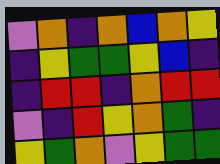[["violet", "orange", "indigo", "orange", "blue", "orange", "yellow"], ["indigo", "yellow", "green", "green", "yellow", "blue", "indigo"], ["indigo", "red", "red", "indigo", "orange", "red", "red"], ["violet", "indigo", "red", "yellow", "orange", "green", "indigo"], ["yellow", "green", "orange", "violet", "yellow", "green", "green"]]